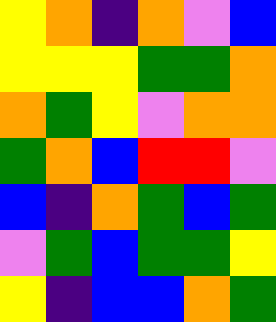[["yellow", "orange", "indigo", "orange", "violet", "blue"], ["yellow", "yellow", "yellow", "green", "green", "orange"], ["orange", "green", "yellow", "violet", "orange", "orange"], ["green", "orange", "blue", "red", "red", "violet"], ["blue", "indigo", "orange", "green", "blue", "green"], ["violet", "green", "blue", "green", "green", "yellow"], ["yellow", "indigo", "blue", "blue", "orange", "green"]]